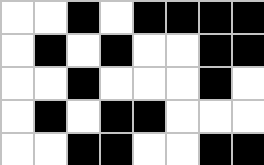[["white", "white", "black", "white", "black", "black", "black", "black"], ["white", "black", "white", "black", "white", "white", "black", "black"], ["white", "white", "black", "white", "white", "white", "black", "white"], ["white", "black", "white", "black", "black", "white", "white", "white"], ["white", "white", "black", "black", "white", "white", "black", "black"]]